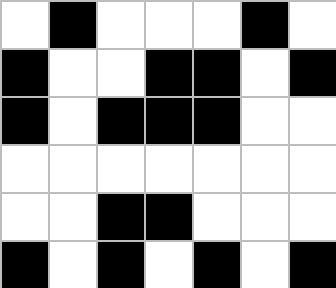[["white", "black", "white", "white", "white", "black", "white"], ["black", "white", "white", "black", "black", "white", "black"], ["black", "white", "black", "black", "black", "white", "white"], ["white", "white", "white", "white", "white", "white", "white"], ["white", "white", "black", "black", "white", "white", "white"], ["black", "white", "black", "white", "black", "white", "black"]]